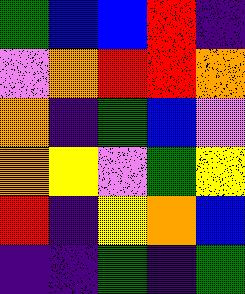[["green", "blue", "blue", "red", "indigo"], ["violet", "orange", "red", "red", "orange"], ["orange", "indigo", "green", "blue", "violet"], ["orange", "yellow", "violet", "green", "yellow"], ["red", "indigo", "yellow", "orange", "blue"], ["indigo", "indigo", "green", "indigo", "green"]]